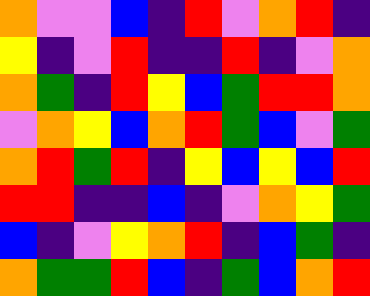[["orange", "violet", "violet", "blue", "indigo", "red", "violet", "orange", "red", "indigo"], ["yellow", "indigo", "violet", "red", "indigo", "indigo", "red", "indigo", "violet", "orange"], ["orange", "green", "indigo", "red", "yellow", "blue", "green", "red", "red", "orange"], ["violet", "orange", "yellow", "blue", "orange", "red", "green", "blue", "violet", "green"], ["orange", "red", "green", "red", "indigo", "yellow", "blue", "yellow", "blue", "red"], ["red", "red", "indigo", "indigo", "blue", "indigo", "violet", "orange", "yellow", "green"], ["blue", "indigo", "violet", "yellow", "orange", "red", "indigo", "blue", "green", "indigo"], ["orange", "green", "green", "red", "blue", "indigo", "green", "blue", "orange", "red"]]